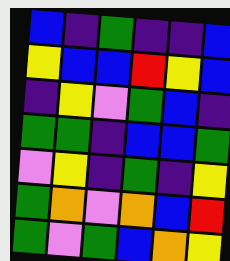[["blue", "indigo", "green", "indigo", "indigo", "blue"], ["yellow", "blue", "blue", "red", "yellow", "blue"], ["indigo", "yellow", "violet", "green", "blue", "indigo"], ["green", "green", "indigo", "blue", "blue", "green"], ["violet", "yellow", "indigo", "green", "indigo", "yellow"], ["green", "orange", "violet", "orange", "blue", "red"], ["green", "violet", "green", "blue", "orange", "yellow"]]